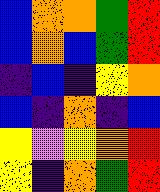[["blue", "orange", "orange", "green", "red"], ["blue", "orange", "blue", "green", "red"], ["indigo", "blue", "indigo", "yellow", "orange"], ["blue", "indigo", "orange", "indigo", "blue"], ["yellow", "violet", "yellow", "orange", "red"], ["yellow", "indigo", "orange", "green", "red"]]